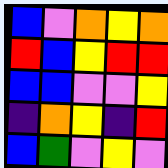[["blue", "violet", "orange", "yellow", "orange"], ["red", "blue", "yellow", "red", "red"], ["blue", "blue", "violet", "violet", "yellow"], ["indigo", "orange", "yellow", "indigo", "red"], ["blue", "green", "violet", "yellow", "violet"]]